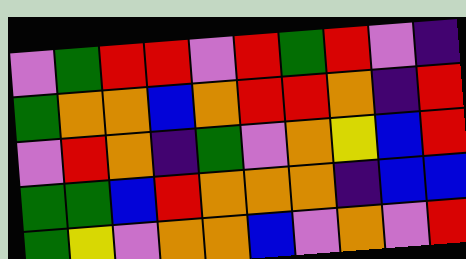[["violet", "green", "red", "red", "violet", "red", "green", "red", "violet", "indigo"], ["green", "orange", "orange", "blue", "orange", "red", "red", "orange", "indigo", "red"], ["violet", "red", "orange", "indigo", "green", "violet", "orange", "yellow", "blue", "red"], ["green", "green", "blue", "red", "orange", "orange", "orange", "indigo", "blue", "blue"], ["green", "yellow", "violet", "orange", "orange", "blue", "violet", "orange", "violet", "red"]]